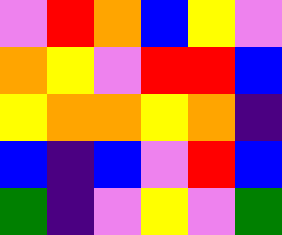[["violet", "red", "orange", "blue", "yellow", "violet"], ["orange", "yellow", "violet", "red", "red", "blue"], ["yellow", "orange", "orange", "yellow", "orange", "indigo"], ["blue", "indigo", "blue", "violet", "red", "blue"], ["green", "indigo", "violet", "yellow", "violet", "green"]]